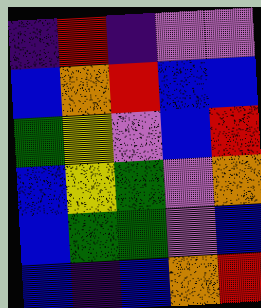[["indigo", "red", "indigo", "violet", "violet"], ["blue", "orange", "red", "blue", "blue"], ["green", "yellow", "violet", "blue", "red"], ["blue", "yellow", "green", "violet", "orange"], ["blue", "green", "green", "violet", "blue"], ["blue", "indigo", "blue", "orange", "red"]]